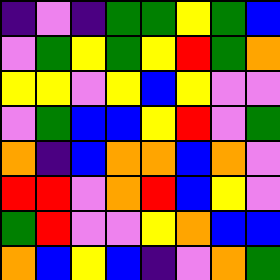[["indigo", "violet", "indigo", "green", "green", "yellow", "green", "blue"], ["violet", "green", "yellow", "green", "yellow", "red", "green", "orange"], ["yellow", "yellow", "violet", "yellow", "blue", "yellow", "violet", "violet"], ["violet", "green", "blue", "blue", "yellow", "red", "violet", "green"], ["orange", "indigo", "blue", "orange", "orange", "blue", "orange", "violet"], ["red", "red", "violet", "orange", "red", "blue", "yellow", "violet"], ["green", "red", "violet", "violet", "yellow", "orange", "blue", "blue"], ["orange", "blue", "yellow", "blue", "indigo", "violet", "orange", "green"]]